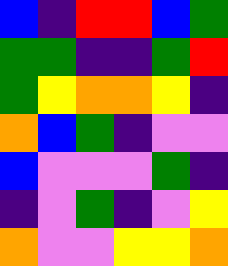[["blue", "indigo", "red", "red", "blue", "green"], ["green", "green", "indigo", "indigo", "green", "red"], ["green", "yellow", "orange", "orange", "yellow", "indigo"], ["orange", "blue", "green", "indigo", "violet", "violet"], ["blue", "violet", "violet", "violet", "green", "indigo"], ["indigo", "violet", "green", "indigo", "violet", "yellow"], ["orange", "violet", "violet", "yellow", "yellow", "orange"]]